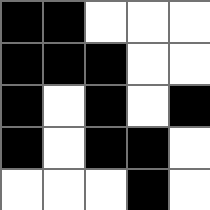[["black", "black", "white", "white", "white"], ["black", "black", "black", "white", "white"], ["black", "white", "black", "white", "black"], ["black", "white", "black", "black", "white"], ["white", "white", "white", "black", "white"]]